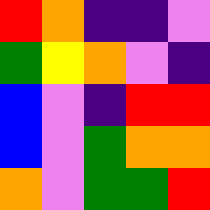[["red", "orange", "indigo", "indigo", "violet"], ["green", "yellow", "orange", "violet", "indigo"], ["blue", "violet", "indigo", "red", "red"], ["blue", "violet", "green", "orange", "orange"], ["orange", "violet", "green", "green", "red"]]